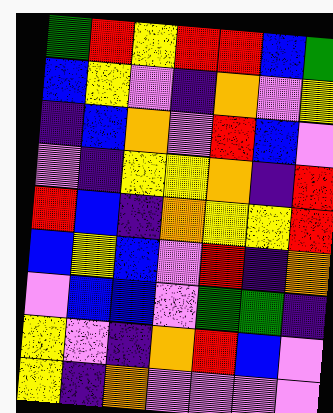[["green", "red", "yellow", "red", "red", "blue", "green"], ["blue", "yellow", "violet", "indigo", "orange", "violet", "yellow"], ["indigo", "blue", "orange", "violet", "red", "blue", "violet"], ["violet", "indigo", "yellow", "yellow", "orange", "indigo", "red"], ["red", "blue", "indigo", "orange", "yellow", "yellow", "red"], ["blue", "yellow", "blue", "violet", "red", "indigo", "orange"], ["violet", "blue", "blue", "violet", "green", "green", "indigo"], ["yellow", "violet", "indigo", "orange", "red", "blue", "violet"], ["yellow", "indigo", "orange", "violet", "violet", "violet", "violet"]]